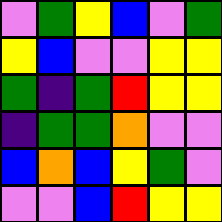[["violet", "green", "yellow", "blue", "violet", "green"], ["yellow", "blue", "violet", "violet", "yellow", "yellow"], ["green", "indigo", "green", "red", "yellow", "yellow"], ["indigo", "green", "green", "orange", "violet", "violet"], ["blue", "orange", "blue", "yellow", "green", "violet"], ["violet", "violet", "blue", "red", "yellow", "yellow"]]